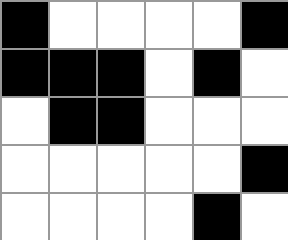[["black", "white", "white", "white", "white", "black"], ["black", "black", "black", "white", "black", "white"], ["white", "black", "black", "white", "white", "white"], ["white", "white", "white", "white", "white", "black"], ["white", "white", "white", "white", "black", "white"]]